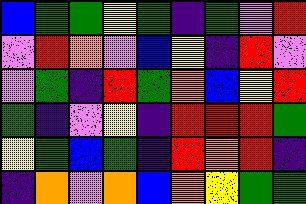[["blue", "green", "green", "yellow", "green", "indigo", "green", "violet", "red"], ["violet", "red", "orange", "violet", "blue", "yellow", "indigo", "red", "violet"], ["violet", "green", "indigo", "red", "green", "orange", "blue", "yellow", "red"], ["green", "indigo", "violet", "yellow", "indigo", "red", "red", "red", "green"], ["yellow", "green", "blue", "green", "indigo", "red", "orange", "red", "indigo"], ["indigo", "orange", "violet", "orange", "blue", "orange", "yellow", "green", "green"]]